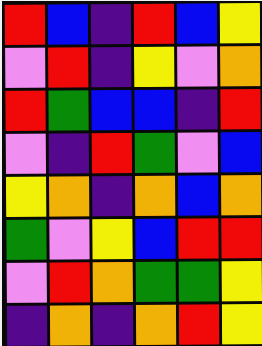[["red", "blue", "indigo", "red", "blue", "yellow"], ["violet", "red", "indigo", "yellow", "violet", "orange"], ["red", "green", "blue", "blue", "indigo", "red"], ["violet", "indigo", "red", "green", "violet", "blue"], ["yellow", "orange", "indigo", "orange", "blue", "orange"], ["green", "violet", "yellow", "blue", "red", "red"], ["violet", "red", "orange", "green", "green", "yellow"], ["indigo", "orange", "indigo", "orange", "red", "yellow"]]